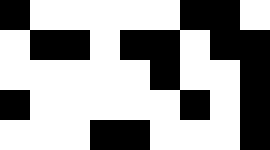[["black", "white", "white", "white", "white", "white", "black", "black", "white"], ["white", "black", "black", "white", "black", "black", "white", "black", "black"], ["white", "white", "white", "white", "white", "black", "white", "white", "black"], ["black", "white", "white", "white", "white", "white", "black", "white", "black"], ["white", "white", "white", "black", "black", "white", "white", "white", "black"]]